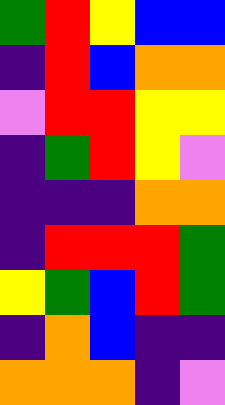[["green", "red", "yellow", "blue", "blue"], ["indigo", "red", "blue", "orange", "orange"], ["violet", "red", "red", "yellow", "yellow"], ["indigo", "green", "red", "yellow", "violet"], ["indigo", "indigo", "indigo", "orange", "orange"], ["indigo", "red", "red", "red", "green"], ["yellow", "green", "blue", "red", "green"], ["indigo", "orange", "blue", "indigo", "indigo"], ["orange", "orange", "orange", "indigo", "violet"]]